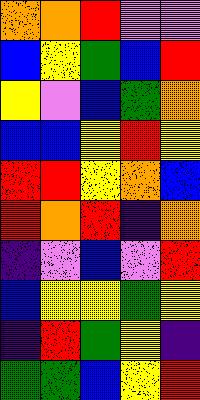[["orange", "orange", "red", "violet", "violet"], ["blue", "yellow", "green", "blue", "red"], ["yellow", "violet", "blue", "green", "orange"], ["blue", "blue", "yellow", "red", "yellow"], ["red", "red", "yellow", "orange", "blue"], ["red", "orange", "red", "indigo", "orange"], ["indigo", "violet", "blue", "violet", "red"], ["blue", "yellow", "yellow", "green", "yellow"], ["indigo", "red", "green", "yellow", "indigo"], ["green", "green", "blue", "yellow", "red"]]